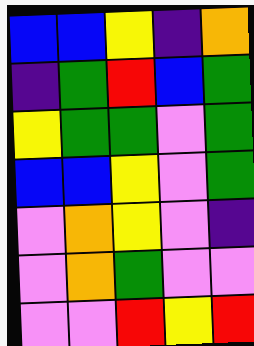[["blue", "blue", "yellow", "indigo", "orange"], ["indigo", "green", "red", "blue", "green"], ["yellow", "green", "green", "violet", "green"], ["blue", "blue", "yellow", "violet", "green"], ["violet", "orange", "yellow", "violet", "indigo"], ["violet", "orange", "green", "violet", "violet"], ["violet", "violet", "red", "yellow", "red"]]